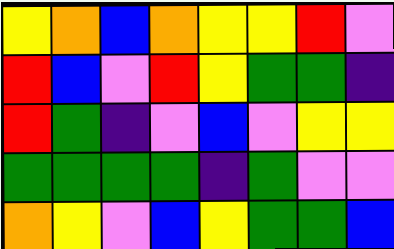[["yellow", "orange", "blue", "orange", "yellow", "yellow", "red", "violet"], ["red", "blue", "violet", "red", "yellow", "green", "green", "indigo"], ["red", "green", "indigo", "violet", "blue", "violet", "yellow", "yellow"], ["green", "green", "green", "green", "indigo", "green", "violet", "violet"], ["orange", "yellow", "violet", "blue", "yellow", "green", "green", "blue"]]